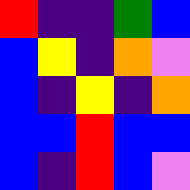[["red", "indigo", "indigo", "green", "blue"], ["blue", "yellow", "indigo", "orange", "violet"], ["blue", "indigo", "yellow", "indigo", "orange"], ["blue", "blue", "red", "blue", "blue"], ["blue", "indigo", "red", "blue", "violet"]]